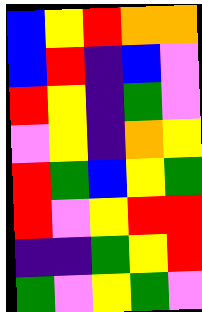[["blue", "yellow", "red", "orange", "orange"], ["blue", "red", "indigo", "blue", "violet"], ["red", "yellow", "indigo", "green", "violet"], ["violet", "yellow", "indigo", "orange", "yellow"], ["red", "green", "blue", "yellow", "green"], ["red", "violet", "yellow", "red", "red"], ["indigo", "indigo", "green", "yellow", "red"], ["green", "violet", "yellow", "green", "violet"]]